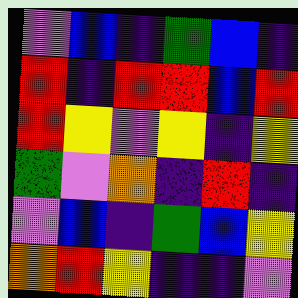[["violet", "blue", "indigo", "green", "blue", "indigo"], ["red", "indigo", "red", "red", "blue", "red"], ["red", "yellow", "violet", "yellow", "indigo", "yellow"], ["green", "violet", "orange", "indigo", "red", "indigo"], ["violet", "blue", "indigo", "green", "blue", "yellow"], ["orange", "red", "yellow", "indigo", "indigo", "violet"]]